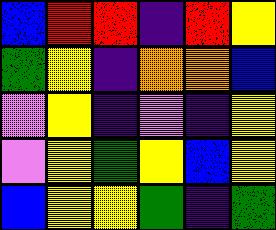[["blue", "red", "red", "indigo", "red", "yellow"], ["green", "yellow", "indigo", "orange", "orange", "blue"], ["violet", "yellow", "indigo", "violet", "indigo", "yellow"], ["violet", "yellow", "green", "yellow", "blue", "yellow"], ["blue", "yellow", "yellow", "green", "indigo", "green"]]